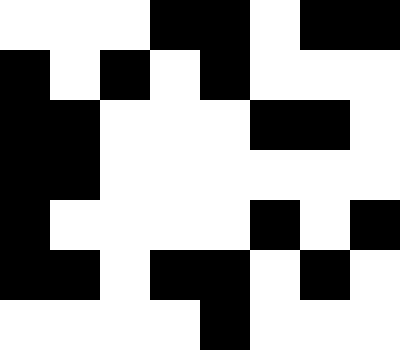[["white", "white", "white", "black", "black", "white", "black", "black"], ["black", "white", "black", "white", "black", "white", "white", "white"], ["black", "black", "white", "white", "white", "black", "black", "white"], ["black", "black", "white", "white", "white", "white", "white", "white"], ["black", "white", "white", "white", "white", "black", "white", "black"], ["black", "black", "white", "black", "black", "white", "black", "white"], ["white", "white", "white", "white", "black", "white", "white", "white"]]